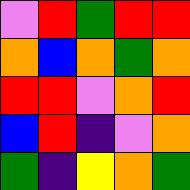[["violet", "red", "green", "red", "red"], ["orange", "blue", "orange", "green", "orange"], ["red", "red", "violet", "orange", "red"], ["blue", "red", "indigo", "violet", "orange"], ["green", "indigo", "yellow", "orange", "green"]]